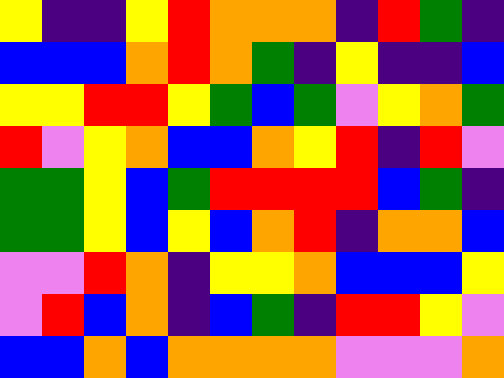[["yellow", "indigo", "indigo", "yellow", "red", "orange", "orange", "orange", "indigo", "red", "green", "indigo"], ["blue", "blue", "blue", "orange", "red", "orange", "green", "indigo", "yellow", "indigo", "indigo", "blue"], ["yellow", "yellow", "red", "red", "yellow", "green", "blue", "green", "violet", "yellow", "orange", "green"], ["red", "violet", "yellow", "orange", "blue", "blue", "orange", "yellow", "red", "indigo", "red", "violet"], ["green", "green", "yellow", "blue", "green", "red", "red", "red", "red", "blue", "green", "indigo"], ["green", "green", "yellow", "blue", "yellow", "blue", "orange", "red", "indigo", "orange", "orange", "blue"], ["violet", "violet", "red", "orange", "indigo", "yellow", "yellow", "orange", "blue", "blue", "blue", "yellow"], ["violet", "red", "blue", "orange", "indigo", "blue", "green", "indigo", "red", "red", "yellow", "violet"], ["blue", "blue", "orange", "blue", "orange", "orange", "orange", "orange", "violet", "violet", "violet", "orange"]]